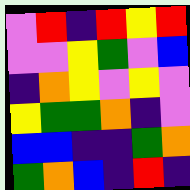[["violet", "red", "indigo", "red", "yellow", "red"], ["violet", "violet", "yellow", "green", "violet", "blue"], ["indigo", "orange", "yellow", "violet", "yellow", "violet"], ["yellow", "green", "green", "orange", "indigo", "violet"], ["blue", "blue", "indigo", "indigo", "green", "orange"], ["green", "orange", "blue", "indigo", "red", "indigo"]]